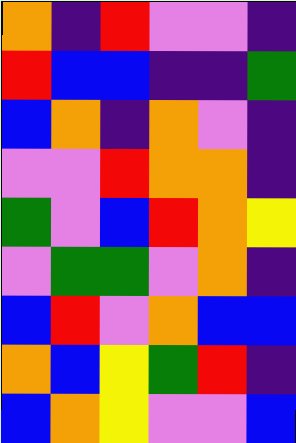[["orange", "indigo", "red", "violet", "violet", "indigo"], ["red", "blue", "blue", "indigo", "indigo", "green"], ["blue", "orange", "indigo", "orange", "violet", "indigo"], ["violet", "violet", "red", "orange", "orange", "indigo"], ["green", "violet", "blue", "red", "orange", "yellow"], ["violet", "green", "green", "violet", "orange", "indigo"], ["blue", "red", "violet", "orange", "blue", "blue"], ["orange", "blue", "yellow", "green", "red", "indigo"], ["blue", "orange", "yellow", "violet", "violet", "blue"]]